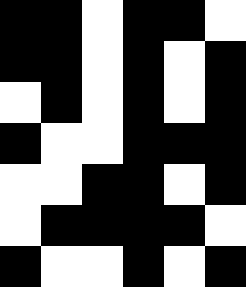[["black", "black", "white", "black", "black", "white"], ["black", "black", "white", "black", "white", "black"], ["white", "black", "white", "black", "white", "black"], ["black", "white", "white", "black", "black", "black"], ["white", "white", "black", "black", "white", "black"], ["white", "black", "black", "black", "black", "white"], ["black", "white", "white", "black", "white", "black"]]